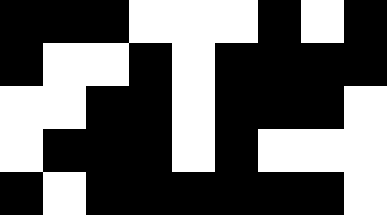[["black", "black", "black", "white", "white", "white", "black", "white", "black"], ["black", "white", "white", "black", "white", "black", "black", "black", "black"], ["white", "white", "black", "black", "white", "black", "black", "black", "white"], ["white", "black", "black", "black", "white", "black", "white", "white", "white"], ["black", "white", "black", "black", "black", "black", "black", "black", "white"]]